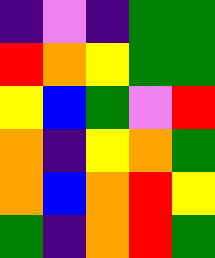[["indigo", "violet", "indigo", "green", "green"], ["red", "orange", "yellow", "green", "green"], ["yellow", "blue", "green", "violet", "red"], ["orange", "indigo", "yellow", "orange", "green"], ["orange", "blue", "orange", "red", "yellow"], ["green", "indigo", "orange", "red", "green"]]